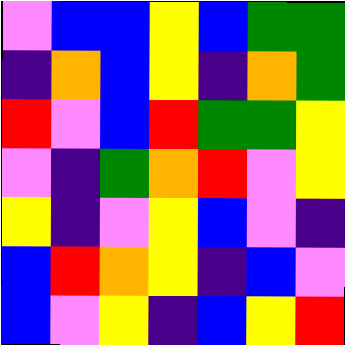[["violet", "blue", "blue", "yellow", "blue", "green", "green"], ["indigo", "orange", "blue", "yellow", "indigo", "orange", "green"], ["red", "violet", "blue", "red", "green", "green", "yellow"], ["violet", "indigo", "green", "orange", "red", "violet", "yellow"], ["yellow", "indigo", "violet", "yellow", "blue", "violet", "indigo"], ["blue", "red", "orange", "yellow", "indigo", "blue", "violet"], ["blue", "violet", "yellow", "indigo", "blue", "yellow", "red"]]